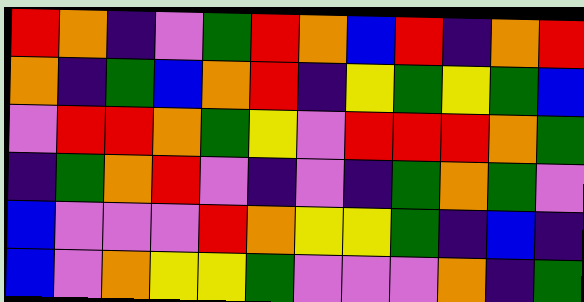[["red", "orange", "indigo", "violet", "green", "red", "orange", "blue", "red", "indigo", "orange", "red"], ["orange", "indigo", "green", "blue", "orange", "red", "indigo", "yellow", "green", "yellow", "green", "blue"], ["violet", "red", "red", "orange", "green", "yellow", "violet", "red", "red", "red", "orange", "green"], ["indigo", "green", "orange", "red", "violet", "indigo", "violet", "indigo", "green", "orange", "green", "violet"], ["blue", "violet", "violet", "violet", "red", "orange", "yellow", "yellow", "green", "indigo", "blue", "indigo"], ["blue", "violet", "orange", "yellow", "yellow", "green", "violet", "violet", "violet", "orange", "indigo", "green"]]